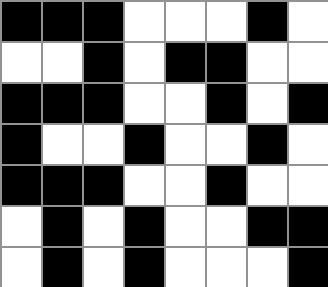[["black", "black", "black", "white", "white", "white", "black", "white"], ["white", "white", "black", "white", "black", "black", "white", "white"], ["black", "black", "black", "white", "white", "black", "white", "black"], ["black", "white", "white", "black", "white", "white", "black", "white"], ["black", "black", "black", "white", "white", "black", "white", "white"], ["white", "black", "white", "black", "white", "white", "black", "black"], ["white", "black", "white", "black", "white", "white", "white", "black"]]